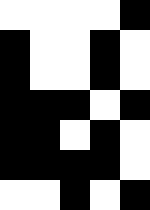[["white", "white", "white", "white", "black"], ["black", "white", "white", "black", "white"], ["black", "white", "white", "black", "white"], ["black", "black", "black", "white", "black"], ["black", "black", "white", "black", "white"], ["black", "black", "black", "black", "white"], ["white", "white", "black", "white", "black"]]